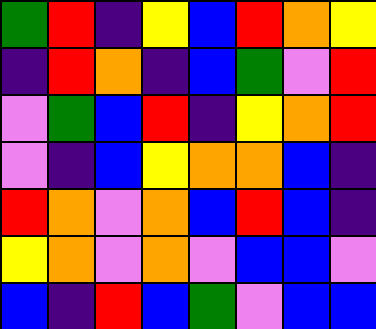[["green", "red", "indigo", "yellow", "blue", "red", "orange", "yellow"], ["indigo", "red", "orange", "indigo", "blue", "green", "violet", "red"], ["violet", "green", "blue", "red", "indigo", "yellow", "orange", "red"], ["violet", "indigo", "blue", "yellow", "orange", "orange", "blue", "indigo"], ["red", "orange", "violet", "orange", "blue", "red", "blue", "indigo"], ["yellow", "orange", "violet", "orange", "violet", "blue", "blue", "violet"], ["blue", "indigo", "red", "blue", "green", "violet", "blue", "blue"]]